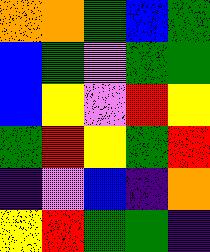[["orange", "orange", "green", "blue", "green"], ["blue", "green", "violet", "green", "green"], ["blue", "yellow", "violet", "red", "yellow"], ["green", "red", "yellow", "green", "red"], ["indigo", "violet", "blue", "indigo", "orange"], ["yellow", "red", "green", "green", "indigo"]]